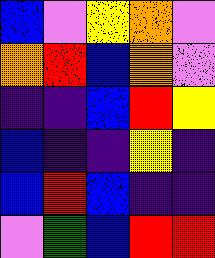[["blue", "violet", "yellow", "orange", "violet"], ["orange", "red", "blue", "orange", "violet"], ["indigo", "indigo", "blue", "red", "yellow"], ["blue", "indigo", "indigo", "yellow", "indigo"], ["blue", "red", "blue", "indigo", "indigo"], ["violet", "green", "blue", "red", "red"]]